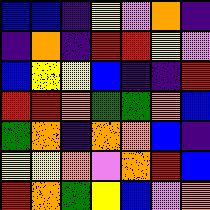[["blue", "blue", "indigo", "yellow", "violet", "orange", "indigo"], ["indigo", "orange", "indigo", "red", "red", "yellow", "violet"], ["blue", "yellow", "yellow", "blue", "indigo", "indigo", "red"], ["red", "red", "orange", "green", "green", "orange", "blue"], ["green", "orange", "indigo", "orange", "orange", "blue", "indigo"], ["yellow", "yellow", "orange", "violet", "orange", "red", "blue"], ["red", "orange", "green", "yellow", "blue", "violet", "orange"]]